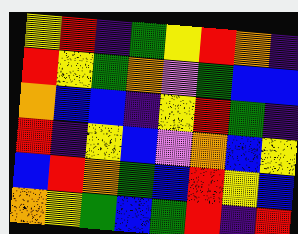[["yellow", "red", "indigo", "green", "yellow", "red", "orange", "indigo"], ["red", "yellow", "green", "orange", "violet", "green", "blue", "blue"], ["orange", "blue", "blue", "indigo", "yellow", "red", "green", "indigo"], ["red", "indigo", "yellow", "blue", "violet", "orange", "blue", "yellow"], ["blue", "red", "orange", "green", "blue", "red", "yellow", "blue"], ["orange", "yellow", "green", "blue", "green", "red", "indigo", "red"]]